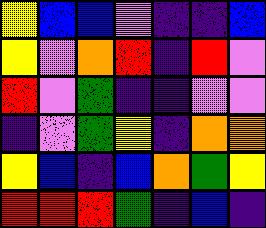[["yellow", "blue", "blue", "violet", "indigo", "indigo", "blue"], ["yellow", "violet", "orange", "red", "indigo", "red", "violet"], ["red", "violet", "green", "indigo", "indigo", "violet", "violet"], ["indigo", "violet", "green", "yellow", "indigo", "orange", "orange"], ["yellow", "blue", "indigo", "blue", "orange", "green", "yellow"], ["red", "red", "red", "green", "indigo", "blue", "indigo"]]